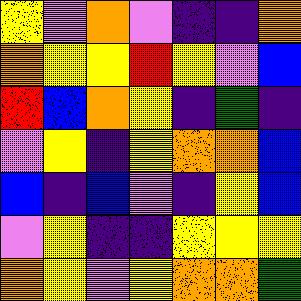[["yellow", "violet", "orange", "violet", "indigo", "indigo", "orange"], ["orange", "yellow", "yellow", "red", "yellow", "violet", "blue"], ["red", "blue", "orange", "yellow", "indigo", "green", "indigo"], ["violet", "yellow", "indigo", "yellow", "orange", "orange", "blue"], ["blue", "indigo", "blue", "violet", "indigo", "yellow", "blue"], ["violet", "yellow", "indigo", "indigo", "yellow", "yellow", "yellow"], ["orange", "yellow", "violet", "yellow", "orange", "orange", "green"]]